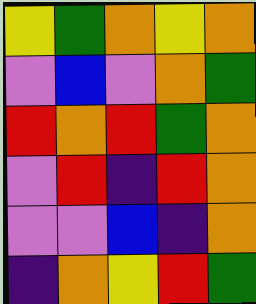[["yellow", "green", "orange", "yellow", "orange"], ["violet", "blue", "violet", "orange", "green"], ["red", "orange", "red", "green", "orange"], ["violet", "red", "indigo", "red", "orange"], ["violet", "violet", "blue", "indigo", "orange"], ["indigo", "orange", "yellow", "red", "green"]]